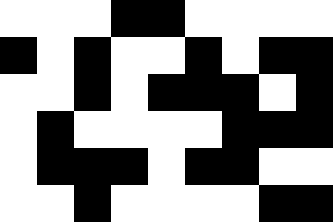[["white", "white", "white", "black", "black", "white", "white", "white", "white"], ["black", "white", "black", "white", "white", "black", "white", "black", "black"], ["white", "white", "black", "white", "black", "black", "black", "white", "black"], ["white", "black", "white", "white", "white", "white", "black", "black", "black"], ["white", "black", "black", "black", "white", "black", "black", "white", "white"], ["white", "white", "black", "white", "white", "white", "white", "black", "black"]]